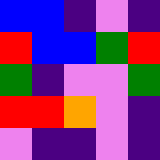[["blue", "blue", "indigo", "violet", "indigo"], ["red", "blue", "blue", "green", "red"], ["green", "indigo", "violet", "violet", "green"], ["red", "red", "orange", "violet", "indigo"], ["violet", "indigo", "indigo", "violet", "indigo"]]